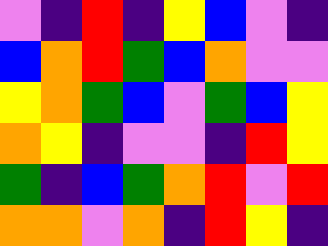[["violet", "indigo", "red", "indigo", "yellow", "blue", "violet", "indigo"], ["blue", "orange", "red", "green", "blue", "orange", "violet", "violet"], ["yellow", "orange", "green", "blue", "violet", "green", "blue", "yellow"], ["orange", "yellow", "indigo", "violet", "violet", "indigo", "red", "yellow"], ["green", "indigo", "blue", "green", "orange", "red", "violet", "red"], ["orange", "orange", "violet", "orange", "indigo", "red", "yellow", "indigo"]]